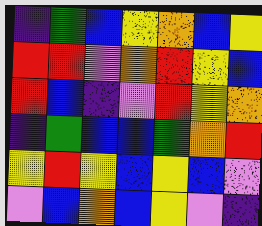[["indigo", "green", "blue", "yellow", "orange", "blue", "yellow"], ["red", "red", "violet", "orange", "red", "yellow", "blue"], ["red", "blue", "indigo", "violet", "red", "yellow", "orange"], ["indigo", "green", "blue", "blue", "green", "orange", "red"], ["yellow", "red", "yellow", "blue", "yellow", "blue", "violet"], ["violet", "blue", "orange", "blue", "yellow", "violet", "indigo"]]